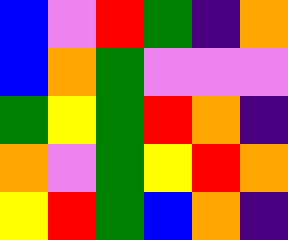[["blue", "violet", "red", "green", "indigo", "orange"], ["blue", "orange", "green", "violet", "violet", "violet"], ["green", "yellow", "green", "red", "orange", "indigo"], ["orange", "violet", "green", "yellow", "red", "orange"], ["yellow", "red", "green", "blue", "orange", "indigo"]]